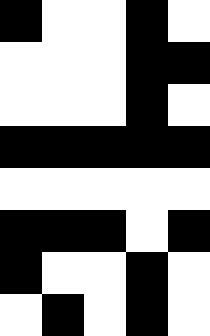[["black", "white", "white", "black", "white"], ["white", "white", "white", "black", "black"], ["white", "white", "white", "black", "white"], ["black", "black", "black", "black", "black"], ["white", "white", "white", "white", "white"], ["black", "black", "black", "white", "black"], ["black", "white", "white", "black", "white"], ["white", "black", "white", "black", "white"]]